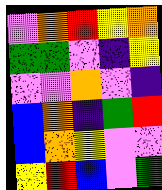[["violet", "orange", "red", "yellow", "orange"], ["green", "green", "violet", "indigo", "yellow"], ["violet", "violet", "orange", "violet", "indigo"], ["blue", "orange", "indigo", "green", "red"], ["blue", "orange", "yellow", "violet", "violet"], ["yellow", "red", "blue", "violet", "green"]]